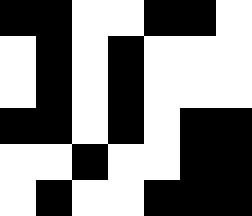[["black", "black", "white", "white", "black", "black", "white"], ["white", "black", "white", "black", "white", "white", "white"], ["white", "black", "white", "black", "white", "white", "white"], ["black", "black", "white", "black", "white", "black", "black"], ["white", "white", "black", "white", "white", "black", "black"], ["white", "black", "white", "white", "black", "black", "black"]]